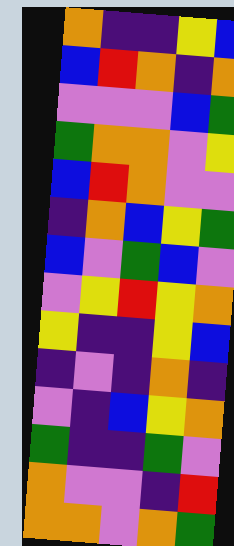[["orange", "indigo", "indigo", "yellow", "blue"], ["blue", "red", "orange", "indigo", "orange"], ["violet", "violet", "violet", "blue", "green"], ["green", "orange", "orange", "violet", "yellow"], ["blue", "red", "orange", "violet", "violet"], ["indigo", "orange", "blue", "yellow", "green"], ["blue", "violet", "green", "blue", "violet"], ["violet", "yellow", "red", "yellow", "orange"], ["yellow", "indigo", "indigo", "yellow", "blue"], ["indigo", "violet", "indigo", "orange", "indigo"], ["violet", "indigo", "blue", "yellow", "orange"], ["green", "indigo", "indigo", "green", "violet"], ["orange", "violet", "violet", "indigo", "red"], ["orange", "orange", "violet", "orange", "green"]]